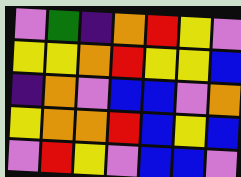[["violet", "green", "indigo", "orange", "red", "yellow", "violet"], ["yellow", "yellow", "orange", "red", "yellow", "yellow", "blue"], ["indigo", "orange", "violet", "blue", "blue", "violet", "orange"], ["yellow", "orange", "orange", "red", "blue", "yellow", "blue"], ["violet", "red", "yellow", "violet", "blue", "blue", "violet"]]